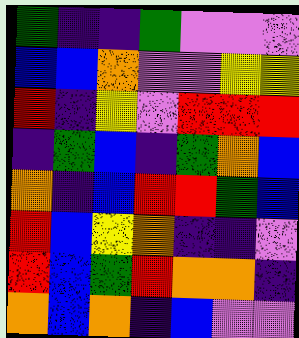[["green", "indigo", "indigo", "green", "violet", "violet", "violet"], ["blue", "blue", "orange", "violet", "violet", "yellow", "yellow"], ["red", "indigo", "yellow", "violet", "red", "red", "red"], ["indigo", "green", "blue", "indigo", "green", "orange", "blue"], ["orange", "indigo", "blue", "red", "red", "green", "blue"], ["red", "blue", "yellow", "orange", "indigo", "indigo", "violet"], ["red", "blue", "green", "red", "orange", "orange", "indigo"], ["orange", "blue", "orange", "indigo", "blue", "violet", "violet"]]